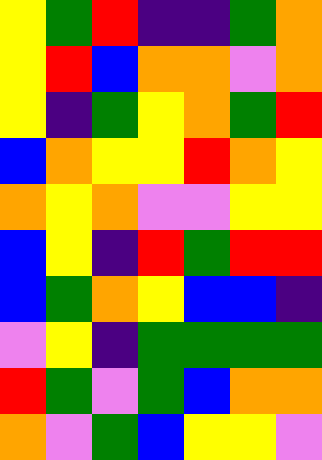[["yellow", "green", "red", "indigo", "indigo", "green", "orange"], ["yellow", "red", "blue", "orange", "orange", "violet", "orange"], ["yellow", "indigo", "green", "yellow", "orange", "green", "red"], ["blue", "orange", "yellow", "yellow", "red", "orange", "yellow"], ["orange", "yellow", "orange", "violet", "violet", "yellow", "yellow"], ["blue", "yellow", "indigo", "red", "green", "red", "red"], ["blue", "green", "orange", "yellow", "blue", "blue", "indigo"], ["violet", "yellow", "indigo", "green", "green", "green", "green"], ["red", "green", "violet", "green", "blue", "orange", "orange"], ["orange", "violet", "green", "blue", "yellow", "yellow", "violet"]]